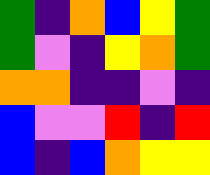[["green", "indigo", "orange", "blue", "yellow", "green"], ["green", "violet", "indigo", "yellow", "orange", "green"], ["orange", "orange", "indigo", "indigo", "violet", "indigo"], ["blue", "violet", "violet", "red", "indigo", "red"], ["blue", "indigo", "blue", "orange", "yellow", "yellow"]]